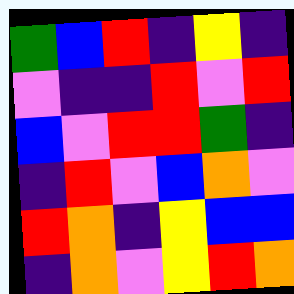[["green", "blue", "red", "indigo", "yellow", "indigo"], ["violet", "indigo", "indigo", "red", "violet", "red"], ["blue", "violet", "red", "red", "green", "indigo"], ["indigo", "red", "violet", "blue", "orange", "violet"], ["red", "orange", "indigo", "yellow", "blue", "blue"], ["indigo", "orange", "violet", "yellow", "red", "orange"]]